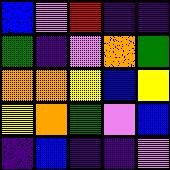[["blue", "violet", "red", "indigo", "indigo"], ["green", "indigo", "violet", "orange", "green"], ["orange", "orange", "yellow", "blue", "yellow"], ["yellow", "orange", "green", "violet", "blue"], ["indigo", "blue", "indigo", "indigo", "violet"]]